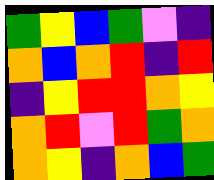[["green", "yellow", "blue", "green", "violet", "indigo"], ["orange", "blue", "orange", "red", "indigo", "red"], ["indigo", "yellow", "red", "red", "orange", "yellow"], ["orange", "red", "violet", "red", "green", "orange"], ["orange", "yellow", "indigo", "orange", "blue", "green"]]